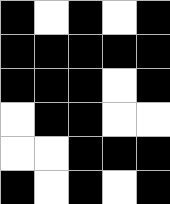[["black", "white", "black", "white", "black"], ["black", "black", "black", "black", "black"], ["black", "black", "black", "white", "black"], ["white", "black", "black", "white", "white"], ["white", "white", "black", "black", "black"], ["black", "white", "black", "white", "black"]]